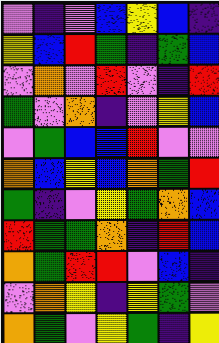[["violet", "indigo", "violet", "blue", "yellow", "blue", "indigo"], ["yellow", "blue", "red", "green", "indigo", "green", "blue"], ["violet", "orange", "violet", "red", "violet", "indigo", "red"], ["green", "violet", "orange", "indigo", "violet", "yellow", "blue"], ["violet", "green", "blue", "blue", "red", "violet", "violet"], ["orange", "blue", "yellow", "blue", "orange", "green", "red"], ["green", "indigo", "violet", "yellow", "green", "orange", "blue"], ["red", "green", "green", "orange", "indigo", "red", "blue"], ["orange", "green", "red", "red", "violet", "blue", "indigo"], ["violet", "orange", "yellow", "indigo", "yellow", "green", "violet"], ["orange", "green", "violet", "yellow", "green", "indigo", "yellow"]]